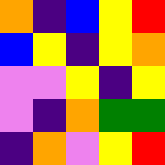[["orange", "indigo", "blue", "yellow", "red"], ["blue", "yellow", "indigo", "yellow", "orange"], ["violet", "violet", "yellow", "indigo", "yellow"], ["violet", "indigo", "orange", "green", "green"], ["indigo", "orange", "violet", "yellow", "red"]]